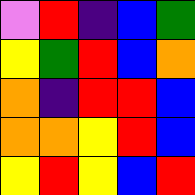[["violet", "red", "indigo", "blue", "green"], ["yellow", "green", "red", "blue", "orange"], ["orange", "indigo", "red", "red", "blue"], ["orange", "orange", "yellow", "red", "blue"], ["yellow", "red", "yellow", "blue", "red"]]